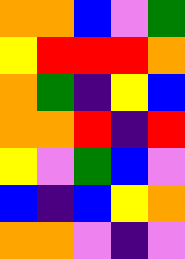[["orange", "orange", "blue", "violet", "green"], ["yellow", "red", "red", "red", "orange"], ["orange", "green", "indigo", "yellow", "blue"], ["orange", "orange", "red", "indigo", "red"], ["yellow", "violet", "green", "blue", "violet"], ["blue", "indigo", "blue", "yellow", "orange"], ["orange", "orange", "violet", "indigo", "violet"]]